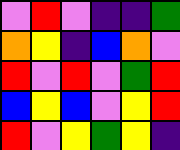[["violet", "red", "violet", "indigo", "indigo", "green"], ["orange", "yellow", "indigo", "blue", "orange", "violet"], ["red", "violet", "red", "violet", "green", "red"], ["blue", "yellow", "blue", "violet", "yellow", "red"], ["red", "violet", "yellow", "green", "yellow", "indigo"]]